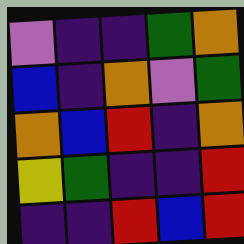[["violet", "indigo", "indigo", "green", "orange"], ["blue", "indigo", "orange", "violet", "green"], ["orange", "blue", "red", "indigo", "orange"], ["yellow", "green", "indigo", "indigo", "red"], ["indigo", "indigo", "red", "blue", "red"]]